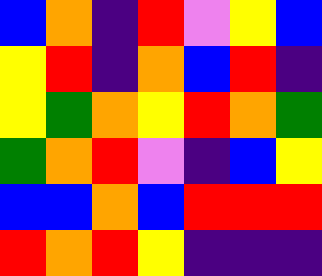[["blue", "orange", "indigo", "red", "violet", "yellow", "blue"], ["yellow", "red", "indigo", "orange", "blue", "red", "indigo"], ["yellow", "green", "orange", "yellow", "red", "orange", "green"], ["green", "orange", "red", "violet", "indigo", "blue", "yellow"], ["blue", "blue", "orange", "blue", "red", "red", "red"], ["red", "orange", "red", "yellow", "indigo", "indigo", "indigo"]]